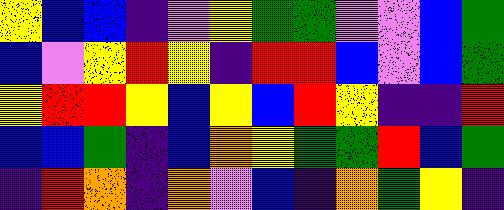[["yellow", "blue", "blue", "indigo", "violet", "yellow", "green", "green", "violet", "violet", "blue", "green"], ["blue", "violet", "yellow", "red", "yellow", "indigo", "red", "red", "blue", "violet", "blue", "green"], ["yellow", "red", "red", "yellow", "blue", "yellow", "blue", "red", "yellow", "indigo", "indigo", "red"], ["blue", "blue", "green", "indigo", "blue", "orange", "yellow", "green", "green", "red", "blue", "green"], ["indigo", "red", "orange", "indigo", "orange", "violet", "blue", "indigo", "orange", "green", "yellow", "indigo"]]